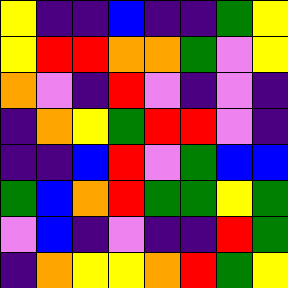[["yellow", "indigo", "indigo", "blue", "indigo", "indigo", "green", "yellow"], ["yellow", "red", "red", "orange", "orange", "green", "violet", "yellow"], ["orange", "violet", "indigo", "red", "violet", "indigo", "violet", "indigo"], ["indigo", "orange", "yellow", "green", "red", "red", "violet", "indigo"], ["indigo", "indigo", "blue", "red", "violet", "green", "blue", "blue"], ["green", "blue", "orange", "red", "green", "green", "yellow", "green"], ["violet", "blue", "indigo", "violet", "indigo", "indigo", "red", "green"], ["indigo", "orange", "yellow", "yellow", "orange", "red", "green", "yellow"]]